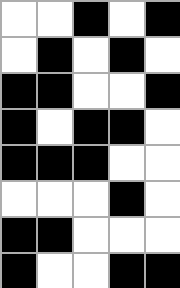[["white", "white", "black", "white", "black"], ["white", "black", "white", "black", "white"], ["black", "black", "white", "white", "black"], ["black", "white", "black", "black", "white"], ["black", "black", "black", "white", "white"], ["white", "white", "white", "black", "white"], ["black", "black", "white", "white", "white"], ["black", "white", "white", "black", "black"]]